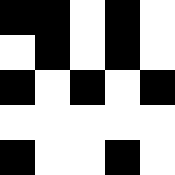[["black", "black", "white", "black", "white"], ["white", "black", "white", "black", "white"], ["black", "white", "black", "white", "black"], ["white", "white", "white", "white", "white"], ["black", "white", "white", "black", "white"]]